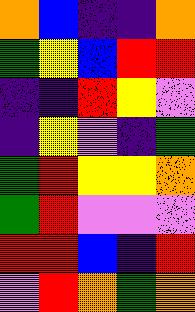[["orange", "blue", "indigo", "indigo", "orange"], ["green", "yellow", "blue", "red", "red"], ["indigo", "indigo", "red", "yellow", "violet"], ["indigo", "yellow", "violet", "indigo", "green"], ["green", "red", "yellow", "yellow", "orange"], ["green", "red", "violet", "violet", "violet"], ["red", "red", "blue", "indigo", "red"], ["violet", "red", "orange", "green", "orange"]]